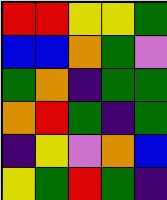[["red", "red", "yellow", "yellow", "green"], ["blue", "blue", "orange", "green", "violet"], ["green", "orange", "indigo", "green", "green"], ["orange", "red", "green", "indigo", "green"], ["indigo", "yellow", "violet", "orange", "blue"], ["yellow", "green", "red", "green", "indigo"]]